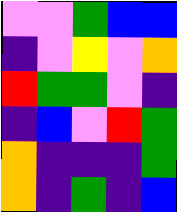[["violet", "violet", "green", "blue", "blue"], ["indigo", "violet", "yellow", "violet", "orange"], ["red", "green", "green", "violet", "indigo"], ["indigo", "blue", "violet", "red", "green"], ["orange", "indigo", "indigo", "indigo", "green"], ["orange", "indigo", "green", "indigo", "blue"]]